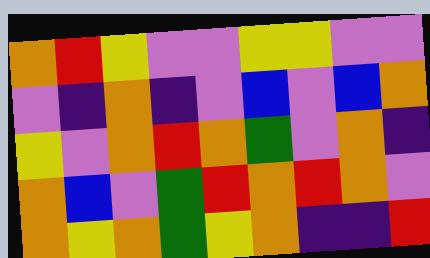[["orange", "red", "yellow", "violet", "violet", "yellow", "yellow", "violet", "violet"], ["violet", "indigo", "orange", "indigo", "violet", "blue", "violet", "blue", "orange"], ["yellow", "violet", "orange", "red", "orange", "green", "violet", "orange", "indigo"], ["orange", "blue", "violet", "green", "red", "orange", "red", "orange", "violet"], ["orange", "yellow", "orange", "green", "yellow", "orange", "indigo", "indigo", "red"]]